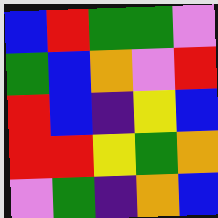[["blue", "red", "green", "green", "violet"], ["green", "blue", "orange", "violet", "red"], ["red", "blue", "indigo", "yellow", "blue"], ["red", "red", "yellow", "green", "orange"], ["violet", "green", "indigo", "orange", "blue"]]